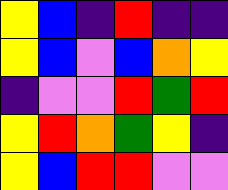[["yellow", "blue", "indigo", "red", "indigo", "indigo"], ["yellow", "blue", "violet", "blue", "orange", "yellow"], ["indigo", "violet", "violet", "red", "green", "red"], ["yellow", "red", "orange", "green", "yellow", "indigo"], ["yellow", "blue", "red", "red", "violet", "violet"]]